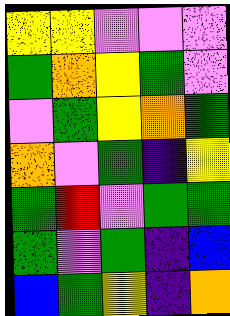[["yellow", "yellow", "violet", "violet", "violet"], ["green", "orange", "yellow", "green", "violet"], ["violet", "green", "yellow", "orange", "green"], ["orange", "violet", "green", "indigo", "yellow"], ["green", "red", "violet", "green", "green"], ["green", "violet", "green", "indigo", "blue"], ["blue", "green", "yellow", "indigo", "orange"]]